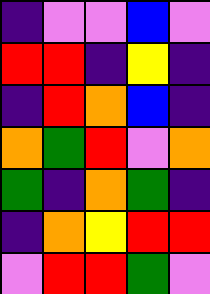[["indigo", "violet", "violet", "blue", "violet"], ["red", "red", "indigo", "yellow", "indigo"], ["indigo", "red", "orange", "blue", "indigo"], ["orange", "green", "red", "violet", "orange"], ["green", "indigo", "orange", "green", "indigo"], ["indigo", "orange", "yellow", "red", "red"], ["violet", "red", "red", "green", "violet"]]